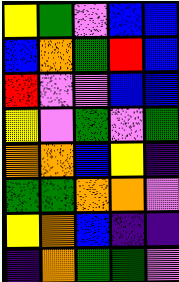[["yellow", "green", "violet", "blue", "blue"], ["blue", "orange", "green", "red", "blue"], ["red", "violet", "violet", "blue", "blue"], ["yellow", "violet", "green", "violet", "green"], ["orange", "orange", "blue", "yellow", "indigo"], ["green", "green", "orange", "orange", "violet"], ["yellow", "orange", "blue", "indigo", "indigo"], ["indigo", "orange", "green", "green", "violet"]]